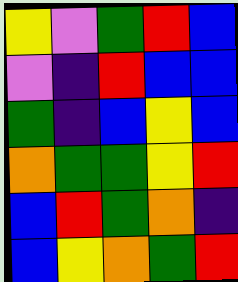[["yellow", "violet", "green", "red", "blue"], ["violet", "indigo", "red", "blue", "blue"], ["green", "indigo", "blue", "yellow", "blue"], ["orange", "green", "green", "yellow", "red"], ["blue", "red", "green", "orange", "indigo"], ["blue", "yellow", "orange", "green", "red"]]